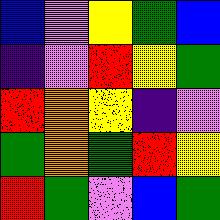[["blue", "violet", "yellow", "green", "blue"], ["indigo", "violet", "red", "yellow", "green"], ["red", "orange", "yellow", "indigo", "violet"], ["green", "orange", "green", "red", "yellow"], ["red", "green", "violet", "blue", "green"]]